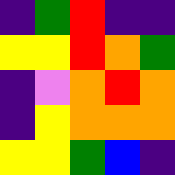[["indigo", "green", "red", "indigo", "indigo"], ["yellow", "yellow", "red", "orange", "green"], ["indigo", "violet", "orange", "red", "orange"], ["indigo", "yellow", "orange", "orange", "orange"], ["yellow", "yellow", "green", "blue", "indigo"]]